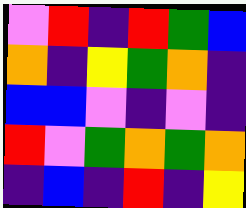[["violet", "red", "indigo", "red", "green", "blue"], ["orange", "indigo", "yellow", "green", "orange", "indigo"], ["blue", "blue", "violet", "indigo", "violet", "indigo"], ["red", "violet", "green", "orange", "green", "orange"], ["indigo", "blue", "indigo", "red", "indigo", "yellow"]]